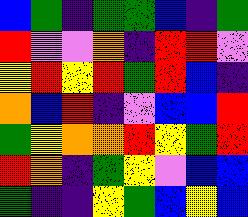[["blue", "green", "indigo", "green", "green", "blue", "indigo", "green"], ["red", "violet", "violet", "orange", "indigo", "red", "red", "violet"], ["yellow", "red", "yellow", "red", "green", "red", "blue", "indigo"], ["orange", "blue", "red", "indigo", "violet", "blue", "blue", "red"], ["green", "yellow", "orange", "orange", "red", "yellow", "green", "red"], ["red", "orange", "indigo", "green", "yellow", "violet", "blue", "blue"], ["green", "indigo", "indigo", "yellow", "green", "blue", "yellow", "blue"]]